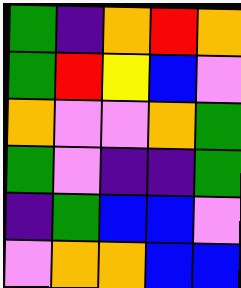[["green", "indigo", "orange", "red", "orange"], ["green", "red", "yellow", "blue", "violet"], ["orange", "violet", "violet", "orange", "green"], ["green", "violet", "indigo", "indigo", "green"], ["indigo", "green", "blue", "blue", "violet"], ["violet", "orange", "orange", "blue", "blue"]]